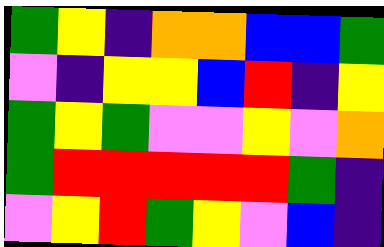[["green", "yellow", "indigo", "orange", "orange", "blue", "blue", "green"], ["violet", "indigo", "yellow", "yellow", "blue", "red", "indigo", "yellow"], ["green", "yellow", "green", "violet", "violet", "yellow", "violet", "orange"], ["green", "red", "red", "red", "red", "red", "green", "indigo"], ["violet", "yellow", "red", "green", "yellow", "violet", "blue", "indigo"]]